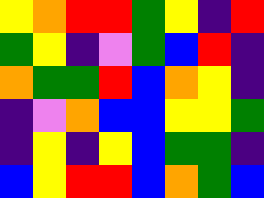[["yellow", "orange", "red", "red", "green", "yellow", "indigo", "red"], ["green", "yellow", "indigo", "violet", "green", "blue", "red", "indigo"], ["orange", "green", "green", "red", "blue", "orange", "yellow", "indigo"], ["indigo", "violet", "orange", "blue", "blue", "yellow", "yellow", "green"], ["indigo", "yellow", "indigo", "yellow", "blue", "green", "green", "indigo"], ["blue", "yellow", "red", "red", "blue", "orange", "green", "blue"]]